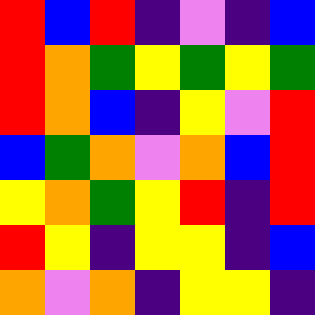[["red", "blue", "red", "indigo", "violet", "indigo", "blue"], ["red", "orange", "green", "yellow", "green", "yellow", "green"], ["red", "orange", "blue", "indigo", "yellow", "violet", "red"], ["blue", "green", "orange", "violet", "orange", "blue", "red"], ["yellow", "orange", "green", "yellow", "red", "indigo", "red"], ["red", "yellow", "indigo", "yellow", "yellow", "indigo", "blue"], ["orange", "violet", "orange", "indigo", "yellow", "yellow", "indigo"]]